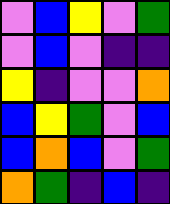[["violet", "blue", "yellow", "violet", "green"], ["violet", "blue", "violet", "indigo", "indigo"], ["yellow", "indigo", "violet", "violet", "orange"], ["blue", "yellow", "green", "violet", "blue"], ["blue", "orange", "blue", "violet", "green"], ["orange", "green", "indigo", "blue", "indigo"]]